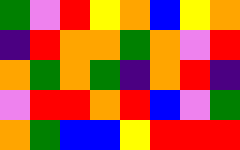[["green", "violet", "red", "yellow", "orange", "blue", "yellow", "orange"], ["indigo", "red", "orange", "orange", "green", "orange", "violet", "red"], ["orange", "green", "orange", "green", "indigo", "orange", "red", "indigo"], ["violet", "red", "red", "orange", "red", "blue", "violet", "green"], ["orange", "green", "blue", "blue", "yellow", "red", "red", "red"]]